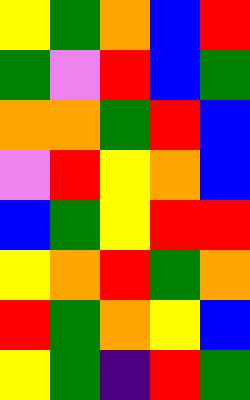[["yellow", "green", "orange", "blue", "red"], ["green", "violet", "red", "blue", "green"], ["orange", "orange", "green", "red", "blue"], ["violet", "red", "yellow", "orange", "blue"], ["blue", "green", "yellow", "red", "red"], ["yellow", "orange", "red", "green", "orange"], ["red", "green", "orange", "yellow", "blue"], ["yellow", "green", "indigo", "red", "green"]]